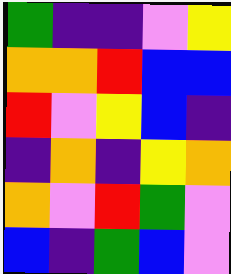[["green", "indigo", "indigo", "violet", "yellow"], ["orange", "orange", "red", "blue", "blue"], ["red", "violet", "yellow", "blue", "indigo"], ["indigo", "orange", "indigo", "yellow", "orange"], ["orange", "violet", "red", "green", "violet"], ["blue", "indigo", "green", "blue", "violet"]]